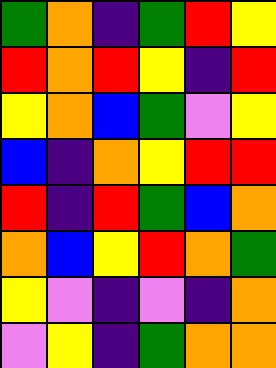[["green", "orange", "indigo", "green", "red", "yellow"], ["red", "orange", "red", "yellow", "indigo", "red"], ["yellow", "orange", "blue", "green", "violet", "yellow"], ["blue", "indigo", "orange", "yellow", "red", "red"], ["red", "indigo", "red", "green", "blue", "orange"], ["orange", "blue", "yellow", "red", "orange", "green"], ["yellow", "violet", "indigo", "violet", "indigo", "orange"], ["violet", "yellow", "indigo", "green", "orange", "orange"]]